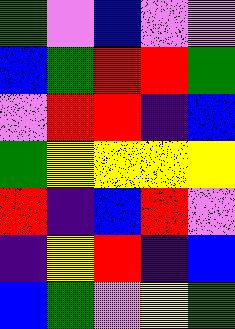[["green", "violet", "blue", "violet", "violet"], ["blue", "green", "red", "red", "green"], ["violet", "red", "red", "indigo", "blue"], ["green", "yellow", "yellow", "yellow", "yellow"], ["red", "indigo", "blue", "red", "violet"], ["indigo", "yellow", "red", "indigo", "blue"], ["blue", "green", "violet", "yellow", "green"]]